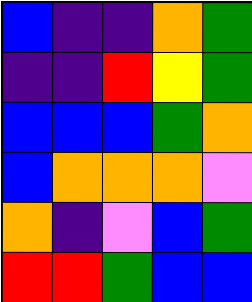[["blue", "indigo", "indigo", "orange", "green"], ["indigo", "indigo", "red", "yellow", "green"], ["blue", "blue", "blue", "green", "orange"], ["blue", "orange", "orange", "orange", "violet"], ["orange", "indigo", "violet", "blue", "green"], ["red", "red", "green", "blue", "blue"]]